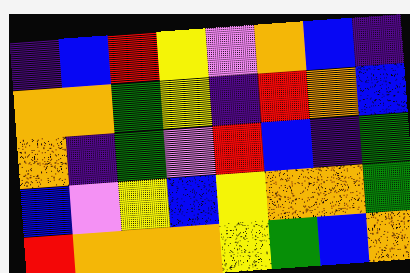[["indigo", "blue", "red", "yellow", "violet", "orange", "blue", "indigo"], ["orange", "orange", "green", "yellow", "indigo", "red", "orange", "blue"], ["orange", "indigo", "green", "violet", "red", "blue", "indigo", "green"], ["blue", "violet", "yellow", "blue", "yellow", "orange", "orange", "green"], ["red", "orange", "orange", "orange", "yellow", "green", "blue", "orange"]]